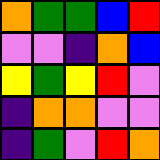[["orange", "green", "green", "blue", "red"], ["violet", "violet", "indigo", "orange", "blue"], ["yellow", "green", "yellow", "red", "violet"], ["indigo", "orange", "orange", "violet", "violet"], ["indigo", "green", "violet", "red", "orange"]]